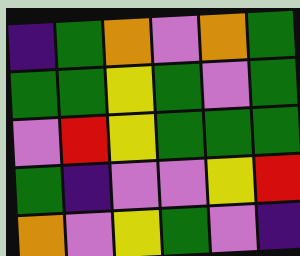[["indigo", "green", "orange", "violet", "orange", "green"], ["green", "green", "yellow", "green", "violet", "green"], ["violet", "red", "yellow", "green", "green", "green"], ["green", "indigo", "violet", "violet", "yellow", "red"], ["orange", "violet", "yellow", "green", "violet", "indigo"]]